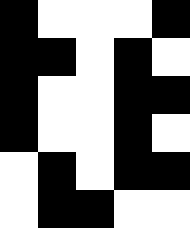[["black", "white", "white", "white", "black"], ["black", "black", "white", "black", "white"], ["black", "white", "white", "black", "black"], ["black", "white", "white", "black", "white"], ["white", "black", "white", "black", "black"], ["white", "black", "black", "white", "white"]]